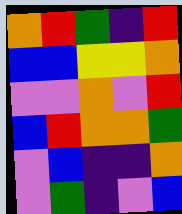[["orange", "red", "green", "indigo", "red"], ["blue", "blue", "yellow", "yellow", "orange"], ["violet", "violet", "orange", "violet", "red"], ["blue", "red", "orange", "orange", "green"], ["violet", "blue", "indigo", "indigo", "orange"], ["violet", "green", "indigo", "violet", "blue"]]